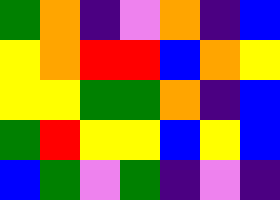[["green", "orange", "indigo", "violet", "orange", "indigo", "blue"], ["yellow", "orange", "red", "red", "blue", "orange", "yellow"], ["yellow", "yellow", "green", "green", "orange", "indigo", "blue"], ["green", "red", "yellow", "yellow", "blue", "yellow", "blue"], ["blue", "green", "violet", "green", "indigo", "violet", "indigo"]]